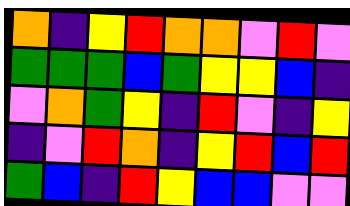[["orange", "indigo", "yellow", "red", "orange", "orange", "violet", "red", "violet"], ["green", "green", "green", "blue", "green", "yellow", "yellow", "blue", "indigo"], ["violet", "orange", "green", "yellow", "indigo", "red", "violet", "indigo", "yellow"], ["indigo", "violet", "red", "orange", "indigo", "yellow", "red", "blue", "red"], ["green", "blue", "indigo", "red", "yellow", "blue", "blue", "violet", "violet"]]